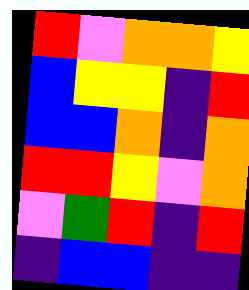[["red", "violet", "orange", "orange", "yellow"], ["blue", "yellow", "yellow", "indigo", "red"], ["blue", "blue", "orange", "indigo", "orange"], ["red", "red", "yellow", "violet", "orange"], ["violet", "green", "red", "indigo", "red"], ["indigo", "blue", "blue", "indigo", "indigo"]]